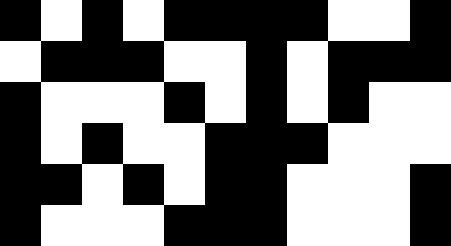[["black", "white", "black", "white", "black", "black", "black", "black", "white", "white", "black"], ["white", "black", "black", "black", "white", "white", "black", "white", "black", "black", "black"], ["black", "white", "white", "white", "black", "white", "black", "white", "black", "white", "white"], ["black", "white", "black", "white", "white", "black", "black", "black", "white", "white", "white"], ["black", "black", "white", "black", "white", "black", "black", "white", "white", "white", "black"], ["black", "white", "white", "white", "black", "black", "black", "white", "white", "white", "black"]]